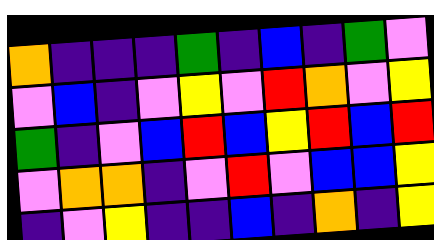[["orange", "indigo", "indigo", "indigo", "green", "indigo", "blue", "indigo", "green", "violet"], ["violet", "blue", "indigo", "violet", "yellow", "violet", "red", "orange", "violet", "yellow"], ["green", "indigo", "violet", "blue", "red", "blue", "yellow", "red", "blue", "red"], ["violet", "orange", "orange", "indigo", "violet", "red", "violet", "blue", "blue", "yellow"], ["indigo", "violet", "yellow", "indigo", "indigo", "blue", "indigo", "orange", "indigo", "yellow"]]